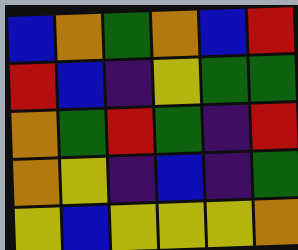[["blue", "orange", "green", "orange", "blue", "red"], ["red", "blue", "indigo", "yellow", "green", "green"], ["orange", "green", "red", "green", "indigo", "red"], ["orange", "yellow", "indigo", "blue", "indigo", "green"], ["yellow", "blue", "yellow", "yellow", "yellow", "orange"]]